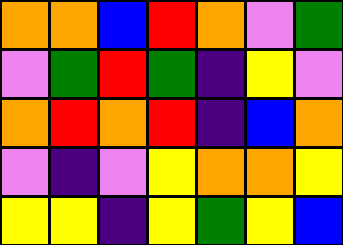[["orange", "orange", "blue", "red", "orange", "violet", "green"], ["violet", "green", "red", "green", "indigo", "yellow", "violet"], ["orange", "red", "orange", "red", "indigo", "blue", "orange"], ["violet", "indigo", "violet", "yellow", "orange", "orange", "yellow"], ["yellow", "yellow", "indigo", "yellow", "green", "yellow", "blue"]]